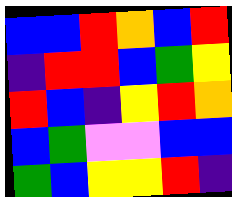[["blue", "blue", "red", "orange", "blue", "red"], ["indigo", "red", "red", "blue", "green", "yellow"], ["red", "blue", "indigo", "yellow", "red", "orange"], ["blue", "green", "violet", "violet", "blue", "blue"], ["green", "blue", "yellow", "yellow", "red", "indigo"]]